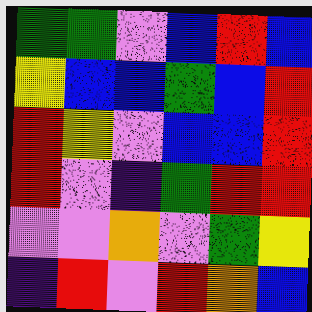[["green", "green", "violet", "blue", "red", "blue"], ["yellow", "blue", "blue", "green", "blue", "red"], ["red", "yellow", "violet", "blue", "blue", "red"], ["red", "violet", "indigo", "green", "red", "red"], ["violet", "violet", "orange", "violet", "green", "yellow"], ["indigo", "red", "violet", "red", "orange", "blue"]]